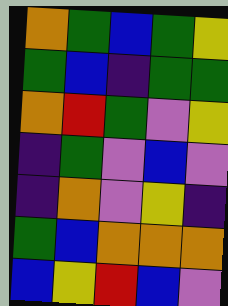[["orange", "green", "blue", "green", "yellow"], ["green", "blue", "indigo", "green", "green"], ["orange", "red", "green", "violet", "yellow"], ["indigo", "green", "violet", "blue", "violet"], ["indigo", "orange", "violet", "yellow", "indigo"], ["green", "blue", "orange", "orange", "orange"], ["blue", "yellow", "red", "blue", "violet"]]